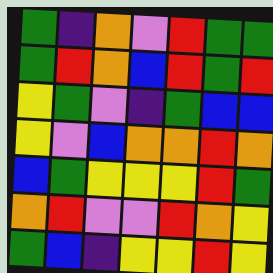[["green", "indigo", "orange", "violet", "red", "green", "green"], ["green", "red", "orange", "blue", "red", "green", "red"], ["yellow", "green", "violet", "indigo", "green", "blue", "blue"], ["yellow", "violet", "blue", "orange", "orange", "red", "orange"], ["blue", "green", "yellow", "yellow", "yellow", "red", "green"], ["orange", "red", "violet", "violet", "red", "orange", "yellow"], ["green", "blue", "indigo", "yellow", "yellow", "red", "yellow"]]